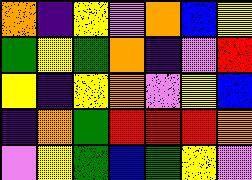[["orange", "indigo", "yellow", "violet", "orange", "blue", "yellow"], ["green", "yellow", "green", "orange", "indigo", "violet", "red"], ["yellow", "indigo", "yellow", "orange", "violet", "yellow", "blue"], ["indigo", "orange", "green", "red", "red", "red", "orange"], ["violet", "yellow", "green", "blue", "green", "yellow", "violet"]]